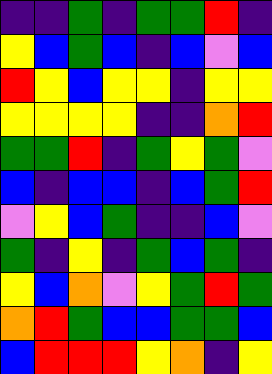[["indigo", "indigo", "green", "indigo", "green", "green", "red", "indigo"], ["yellow", "blue", "green", "blue", "indigo", "blue", "violet", "blue"], ["red", "yellow", "blue", "yellow", "yellow", "indigo", "yellow", "yellow"], ["yellow", "yellow", "yellow", "yellow", "indigo", "indigo", "orange", "red"], ["green", "green", "red", "indigo", "green", "yellow", "green", "violet"], ["blue", "indigo", "blue", "blue", "indigo", "blue", "green", "red"], ["violet", "yellow", "blue", "green", "indigo", "indigo", "blue", "violet"], ["green", "indigo", "yellow", "indigo", "green", "blue", "green", "indigo"], ["yellow", "blue", "orange", "violet", "yellow", "green", "red", "green"], ["orange", "red", "green", "blue", "blue", "green", "green", "blue"], ["blue", "red", "red", "red", "yellow", "orange", "indigo", "yellow"]]